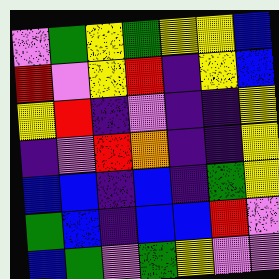[["violet", "green", "yellow", "green", "yellow", "yellow", "blue"], ["red", "violet", "yellow", "red", "indigo", "yellow", "blue"], ["yellow", "red", "indigo", "violet", "indigo", "indigo", "yellow"], ["indigo", "violet", "red", "orange", "indigo", "indigo", "yellow"], ["blue", "blue", "indigo", "blue", "indigo", "green", "yellow"], ["green", "blue", "indigo", "blue", "blue", "red", "violet"], ["blue", "green", "violet", "green", "yellow", "violet", "violet"]]